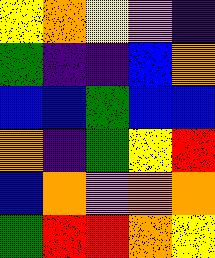[["yellow", "orange", "yellow", "violet", "indigo"], ["green", "indigo", "indigo", "blue", "orange"], ["blue", "blue", "green", "blue", "blue"], ["orange", "indigo", "green", "yellow", "red"], ["blue", "orange", "violet", "orange", "orange"], ["green", "red", "red", "orange", "yellow"]]